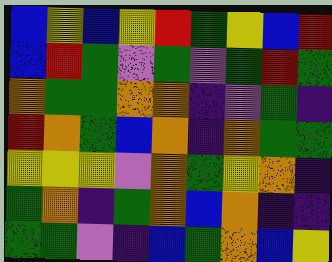[["blue", "yellow", "blue", "yellow", "red", "green", "yellow", "blue", "red"], ["blue", "red", "green", "violet", "green", "violet", "green", "red", "green"], ["orange", "green", "green", "orange", "orange", "indigo", "violet", "green", "indigo"], ["red", "orange", "green", "blue", "orange", "indigo", "orange", "green", "green"], ["yellow", "yellow", "yellow", "violet", "orange", "green", "yellow", "orange", "indigo"], ["green", "orange", "indigo", "green", "orange", "blue", "orange", "indigo", "indigo"], ["green", "green", "violet", "indigo", "blue", "green", "orange", "blue", "yellow"]]